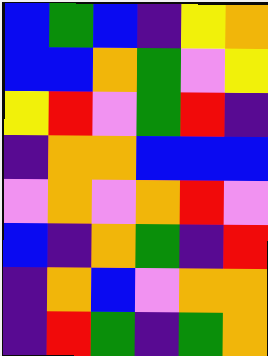[["blue", "green", "blue", "indigo", "yellow", "orange"], ["blue", "blue", "orange", "green", "violet", "yellow"], ["yellow", "red", "violet", "green", "red", "indigo"], ["indigo", "orange", "orange", "blue", "blue", "blue"], ["violet", "orange", "violet", "orange", "red", "violet"], ["blue", "indigo", "orange", "green", "indigo", "red"], ["indigo", "orange", "blue", "violet", "orange", "orange"], ["indigo", "red", "green", "indigo", "green", "orange"]]